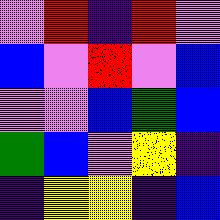[["violet", "red", "indigo", "red", "violet"], ["blue", "violet", "red", "violet", "blue"], ["violet", "violet", "blue", "green", "blue"], ["green", "blue", "violet", "yellow", "indigo"], ["indigo", "yellow", "yellow", "indigo", "blue"]]